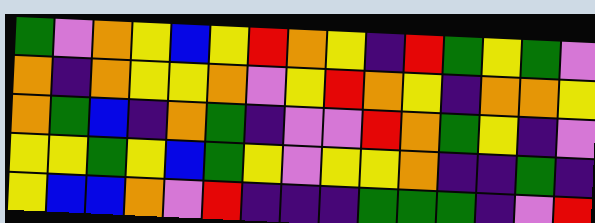[["green", "violet", "orange", "yellow", "blue", "yellow", "red", "orange", "yellow", "indigo", "red", "green", "yellow", "green", "violet"], ["orange", "indigo", "orange", "yellow", "yellow", "orange", "violet", "yellow", "red", "orange", "yellow", "indigo", "orange", "orange", "yellow"], ["orange", "green", "blue", "indigo", "orange", "green", "indigo", "violet", "violet", "red", "orange", "green", "yellow", "indigo", "violet"], ["yellow", "yellow", "green", "yellow", "blue", "green", "yellow", "violet", "yellow", "yellow", "orange", "indigo", "indigo", "green", "indigo"], ["yellow", "blue", "blue", "orange", "violet", "red", "indigo", "indigo", "indigo", "green", "green", "green", "indigo", "violet", "red"]]